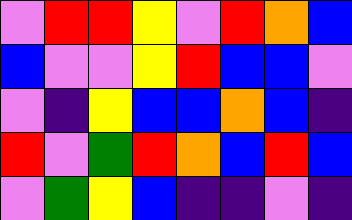[["violet", "red", "red", "yellow", "violet", "red", "orange", "blue"], ["blue", "violet", "violet", "yellow", "red", "blue", "blue", "violet"], ["violet", "indigo", "yellow", "blue", "blue", "orange", "blue", "indigo"], ["red", "violet", "green", "red", "orange", "blue", "red", "blue"], ["violet", "green", "yellow", "blue", "indigo", "indigo", "violet", "indigo"]]